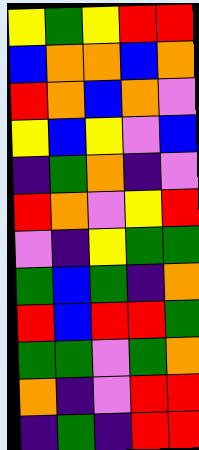[["yellow", "green", "yellow", "red", "red"], ["blue", "orange", "orange", "blue", "orange"], ["red", "orange", "blue", "orange", "violet"], ["yellow", "blue", "yellow", "violet", "blue"], ["indigo", "green", "orange", "indigo", "violet"], ["red", "orange", "violet", "yellow", "red"], ["violet", "indigo", "yellow", "green", "green"], ["green", "blue", "green", "indigo", "orange"], ["red", "blue", "red", "red", "green"], ["green", "green", "violet", "green", "orange"], ["orange", "indigo", "violet", "red", "red"], ["indigo", "green", "indigo", "red", "red"]]